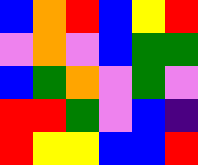[["blue", "orange", "red", "blue", "yellow", "red"], ["violet", "orange", "violet", "blue", "green", "green"], ["blue", "green", "orange", "violet", "green", "violet"], ["red", "red", "green", "violet", "blue", "indigo"], ["red", "yellow", "yellow", "blue", "blue", "red"]]